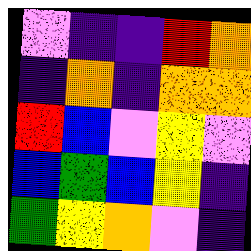[["violet", "indigo", "indigo", "red", "orange"], ["indigo", "orange", "indigo", "orange", "orange"], ["red", "blue", "violet", "yellow", "violet"], ["blue", "green", "blue", "yellow", "indigo"], ["green", "yellow", "orange", "violet", "indigo"]]